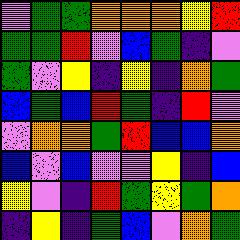[["violet", "green", "green", "orange", "orange", "orange", "yellow", "red"], ["green", "green", "red", "violet", "blue", "green", "indigo", "violet"], ["green", "violet", "yellow", "indigo", "yellow", "indigo", "orange", "green"], ["blue", "green", "blue", "red", "green", "indigo", "red", "violet"], ["violet", "orange", "orange", "green", "red", "blue", "blue", "orange"], ["blue", "violet", "blue", "violet", "violet", "yellow", "indigo", "blue"], ["yellow", "violet", "indigo", "red", "green", "yellow", "green", "orange"], ["indigo", "yellow", "indigo", "green", "blue", "violet", "orange", "green"]]